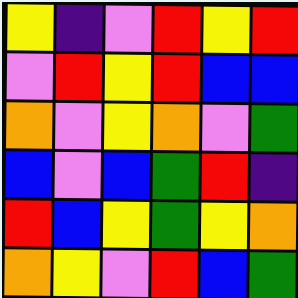[["yellow", "indigo", "violet", "red", "yellow", "red"], ["violet", "red", "yellow", "red", "blue", "blue"], ["orange", "violet", "yellow", "orange", "violet", "green"], ["blue", "violet", "blue", "green", "red", "indigo"], ["red", "blue", "yellow", "green", "yellow", "orange"], ["orange", "yellow", "violet", "red", "blue", "green"]]